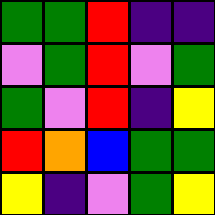[["green", "green", "red", "indigo", "indigo"], ["violet", "green", "red", "violet", "green"], ["green", "violet", "red", "indigo", "yellow"], ["red", "orange", "blue", "green", "green"], ["yellow", "indigo", "violet", "green", "yellow"]]